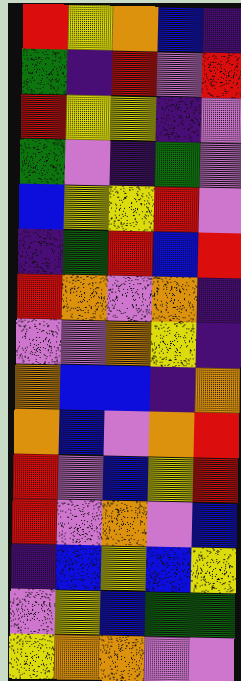[["red", "yellow", "orange", "blue", "indigo"], ["green", "indigo", "red", "violet", "red"], ["red", "yellow", "yellow", "indigo", "violet"], ["green", "violet", "indigo", "green", "violet"], ["blue", "yellow", "yellow", "red", "violet"], ["indigo", "green", "red", "blue", "red"], ["red", "orange", "violet", "orange", "indigo"], ["violet", "violet", "orange", "yellow", "indigo"], ["orange", "blue", "blue", "indigo", "orange"], ["orange", "blue", "violet", "orange", "red"], ["red", "violet", "blue", "yellow", "red"], ["red", "violet", "orange", "violet", "blue"], ["indigo", "blue", "yellow", "blue", "yellow"], ["violet", "yellow", "blue", "green", "green"], ["yellow", "orange", "orange", "violet", "violet"]]